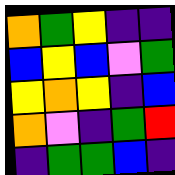[["orange", "green", "yellow", "indigo", "indigo"], ["blue", "yellow", "blue", "violet", "green"], ["yellow", "orange", "yellow", "indigo", "blue"], ["orange", "violet", "indigo", "green", "red"], ["indigo", "green", "green", "blue", "indigo"]]